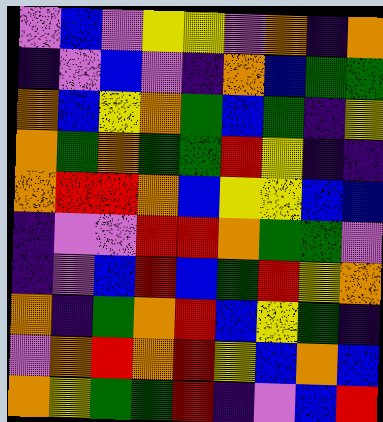[["violet", "blue", "violet", "yellow", "yellow", "violet", "orange", "indigo", "orange"], ["indigo", "violet", "blue", "violet", "indigo", "orange", "blue", "green", "green"], ["orange", "blue", "yellow", "orange", "green", "blue", "green", "indigo", "yellow"], ["orange", "green", "orange", "green", "green", "red", "yellow", "indigo", "indigo"], ["orange", "red", "red", "orange", "blue", "yellow", "yellow", "blue", "blue"], ["indigo", "violet", "violet", "red", "red", "orange", "green", "green", "violet"], ["indigo", "violet", "blue", "red", "blue", "green", "red", "yellow", "orange"], ["orange", "indigo", "green", "orange", "red", "blue", "yellow", "green", "indigo"], ["violet", "orange", "red", "orange", "red", "yellow", "blue", "orange", "blue"], ["orange", "yellow", "green", "green", "red", "indigo", "violet", "blue", "red"]]